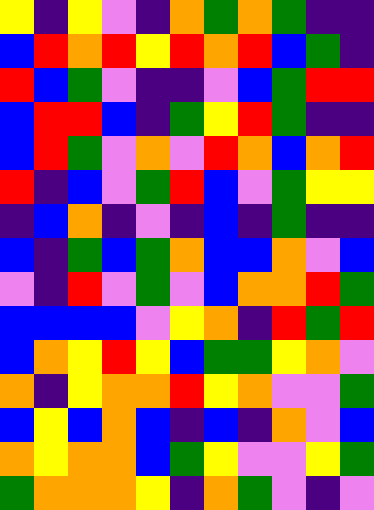[["yellow", "indigo", "yellow", "violet", "indigo", "orange", "green", "orange", "green", "indigo", "indigo"], ["blue", "red", "orange", "red", "yellow", "red", "orange", "red", "blue", "green", "indigo"], ["red", "blue", "green", "violet", "indigo", "indigo", "violet", "blue", "green", "red", "red"], ["blue", "red", "red", "blue", "indigo", "green", "yellow", "red", "green", "indigo", "indigo"], ["blue", "red", "green", "violet", "orange", "violet", "red", "orange", "blue", "orange", "red"], ["red", "indigo", "blue", "violet", "green", "red", "blue", "violet", "green", "yellow", "yellow"], ["indigo", "blue", "orange", "indigo", "violet", "indigo", "blue", "indigo", "green", "indigo", "indigo"], ["blue", "indigo", "green", "blue", "green", "orange", "blue", "blue", "orange", "violet", "blue"], ["violet", "indigo", "red", "violet", "green", "violet", "blue", "orange", "orange", "red", "green"], ["blue", "blue", "blue", "blue", "violet", "yellow", "orange", "indigo", "red", "green", "red"], ["blue", "orange", "yellow", "red", "yellow", "blue", "green", "green", "yellow", "orange", "violet"], ["orange", "indigo", "yellow", "orange", "orange", "red", "yellow", "orange", "violet", "violet", "green"], ["blue", "yellow", "blue", "orange", "blue", "indigo", "blue", "indigo", "orange", "violet", "blue"], ["orange", "yellow", "orange", "orange", "blue", "green", "yellow", "violet", "violet", "yellow", "green"], ["green", "orange", "orange", "orange", "yellow", "indigo", "orange", "green", "violet", "indigo", "violet"]]